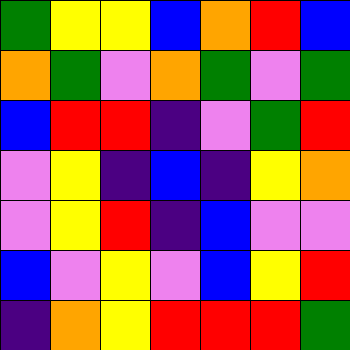[["green", "yellow", "yellow", "blue", "orange", "red", "blue"], ["orange", "green", "violet", "orange", "green", "violet", "green"], ["blue", "red", "red", "indigo", "violet", "green", "red"], ["violet", "yellow", "indigo", "blue", "indigo", "yellow", "orange"], ["violet", "yellow", "red", "indigo", "blue", "violet", "violet"], ["blue", "violet", "yellow", "violet", "blue", "yellow", "red"], ["indigo", "orange", "yellow", "red", "red", "red", "green"]]